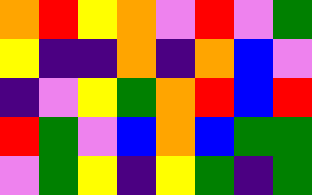[["orange", "red", "yellow", "orange", "violet", "red", "violet", "green"], ["yellow", "indigo", "indigo", "orange", "indigo", "orange", "blue", "violet"], ["indigo", "violet", "yellow", "green", "orange", "red", "blue", "red"], ["red", "green", "violet", "blue", "orange", "blue", "green", "green"], ["violet", "green", "yellow", "indigo", "yellow", "green", "indigo", "green"]]